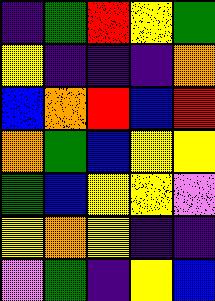[["indigo", "green", "red", "yellow", "green"], ["yellow", "indigo", "indigo", "indigo", "orange"], ["blue", "orange", "red", "blue", "red"], ["orange", "green", "blue", "yellow", "yellow"], ["green", "blue", "yellow", "yellow", "violet"], ["yellow", "orange", "yellow", "indigo", "indigo"], ["violet", "green", "indigo", "yellow", "blue"]]